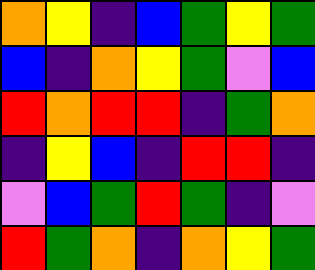[["orange", "yellow", "indigo", "blue", "green", "yellow", "green"], ["blue", "indigo", "orange", "yellow", "green", "violet", "blue"], ["red", "orange", "red", "red", "indigo", "green", "orange"], ["indigo", "yellow", "blue", "indigo", "red", "red", "indigo"], ["violet", "blue", "green", "red", "green", "indigo", "violet"], ["red", "green", "orange", "indigo", "orange", "yellow", "green"]]